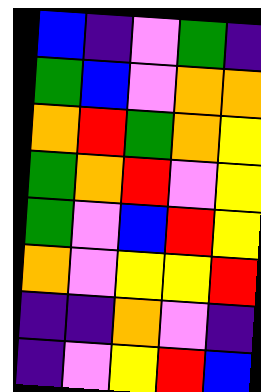[["blue", "indigo", "violet", "green", "indigo"], ["green", "blue", "violet", "orange", "orange"], ["orange", "red", "green", "orange", "yellow"], ["green", "orange", "red", "violet", "yellow"], ["green", "violet", "blue", "red", "yellow"], ["orange", "violet", "yellow", "yellow", "red"], ["indigo", "indigo", "orange", "violet", "indigo"], ["indigo", "violet", "yellow", "red", "blue"]]